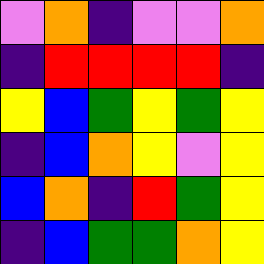[["violet", "orange", "indigo", "violet", "violet", "orange"], ["indigo", "red", "red", "red", "red", "indigo"], ["yellow", "blue", "green", "yellow", "green", "yellow"], ["indigo", "blue", "orange", "yellow", "violet", "yellow"], ["blue", "orange", "indigo", "red", "green", "yellow"], ["indigo", "blue", "green", "green", "orange", "yellow"]]